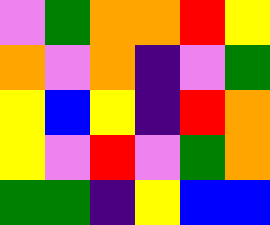[["violet", "green", "orange", "orange", "red", "yellow"], ["orange", "violet", "orange", "indigo", "violet", "green"], ["yellow", "blue", "yellow", "indigo", "red", "orange"], ["yellow", "violet", "red", "violet", "green", "orange"], ["green", "green", "indigo", "yellow", "blue", "blue"]]